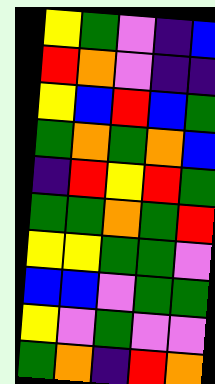[["yellow", "green", "violet", "indigo", "blue"], ["red", "orange", "violet", "indigo", "indigo"], ["yellow", "blue", "red", "blue", "green"], ["green", "orange", "green", "orange", "blue"], ["indigo", "red", "yellow", "red", "green"], ["green", "green", "orange", "green", "red"], ["yellow", "yellow", "green", "green", "violet"], ["blue", "blue", "violet", "green", "green"], ["yellow", "violet", "green", "violet", "violet"], ["green", "orange", "indigo", "red", "orange"]]